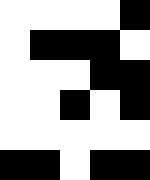[["white", "white", "white", "white", "black"], ["white", "black", "black", "black", "white"], ["white", "white", "white", "black", "black"], ["white", "white", "black", "white", "black"], ["white", "white", "white", "white", "white"], ["black", "black", "white", "black", "black"]]